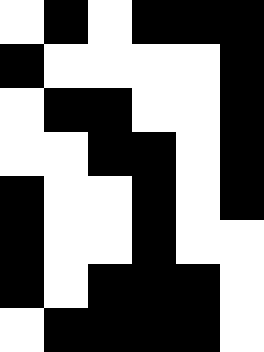[["white", "black", "white", "black", "black", "black"], ["black", "white", "white", "white", "white", "black"], ["white", "black", "black", "white", "white", "black"], ["white", "white", "black", "black", "white", "black"], ["black", "white", "white", "black", "white", "black"], ["black", "white", "white", "black", "white", "white"], ["black", "white", "black", "black", "black", "white"], ["white", "black", "black", "black", "black", "white"]]